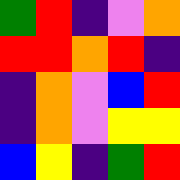[["green", "red", "indigo", "violet", "orange"], ["red", "red", "orange", "red", "indigo"], ["indigo", "orange", "violet", "blue", "red"], ["indigo", "orange", "violet", "yellow", "yellow"], ["blue", "yellow", "indigo", "green", "red"]]